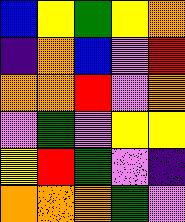[["blue", "yellow", "green", "yellow", "orange"], ["indigo", "orange", "blue", "violet", "red"], ["orange", "orange", "red", "violet", "orange"], ["violet", "green", "violet", "yellow", "yellow"], ["yellow", "red", "green", "violet", "indigo"], ["orange", "orange", "orange", "green", "violet"]]